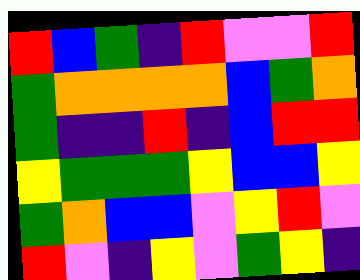[["red", "blue", "green", "indigo", "red", "violet", "violet", "red"], ["green", "orange", "orange", "orange", "orange", "blue", "green", "orange"], ["green", "indigo", "indigo", "red", "indigo", "blue", "red", "red"], ["yellow", "green", "green", "green", "yellow", "blue", "blue", "yellow"], ["green", "orange", "blue", "blue", "violet", "yellow", "red", "violet"], ["red", "violet", "indigo", "yellow", "violet", "green", "yellow", "indigo"]]